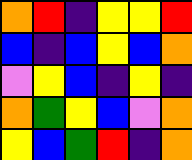[["orange", "red", "indigo", "yellow", "yellow", "red"], ["blue", "indigo", "blue", "yellow", "blue", "orange"], ["violet", "yellow", "blue", "indigo", "yellow", "indigo"], ["orange", "green", "yellow", "blue", "violet", "orange"], ["yellow", "blue", "green", "red", "indigo", "orange"]]